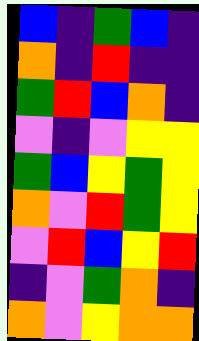[["blue", "indigo", "green", "blue", "indigo"], ["orange", "indigo", "red", "indigo", "indigo"], ["green", "red", "blue", "orange", "indigo"], ["violet", "indigo", "violet", "yellow", "yellow"], ["green", "blue", "yellow", "green", "yellow"], ["orange", "violet", "red", "green", "yellow"], ["violet", "red", "blue", "yellow", "red"], ["indigo", "violet", "green", "orange", "indigo"], ["orange", "violet", "yellow", "orange", "orange"]]